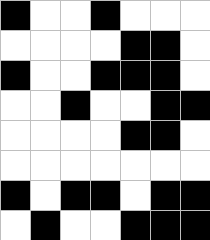[["black", "white", "white", "black", "white", "white", "white"], ["white", "white", "white", "white", "black", "black", "white"], ["black", "white", "white", "black", "black", "black", "white"], ["white", "white", "black", "white", "white", "black", "black"], ["white", "white", "white", "white", "black", "black", "white"], ["white", "white", "white", "white", "white", "white", "white"], ["black", "white", "black", "black", "white", "black", "black"], ["white", "black", "white", "white", "black", "black", "black"]]